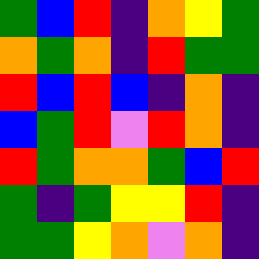[["green", "blue", "red", "indigo", "orange", "yellow", "green"], ["orange", "green", "orange", "indigo", "red", "green", "green"], ["red", "blue", "red", "blue", "indigo", "orange", "indigo"], ["blue", "green", "red", "violet", "red", "orange", "indigo"], ["red", "green", "orange", "orange", "green", "blue", "red"], ["green", "indigo", "green", "yellow", "yellow", "red", "indigo"], ["green", "green", "yellow", "orange", "violet", "orange", "indigo"]]